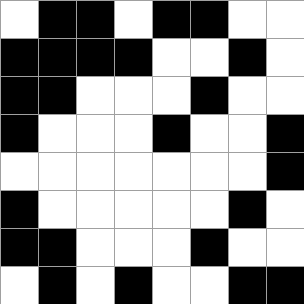[["white", "black", "black", "white", "black", "black", "white", "white"], ["black", "black", "black", "black", "white", "white", "black", "white"], ["black", "black", "white", "white", "white", "black", "white", "white"], ["black", "white", "white", "white", "black", "white", "white", "black"], ["white", "white", "white", "white", "white", "white", "white", "black"], ["black", "white", "white", "white", "white", "white", "black", "white"], ["black", "black", "white", "white", "white", "black", "white", "white"], ["white", "black", "white", "black", "white", "white", "black", "black"]]